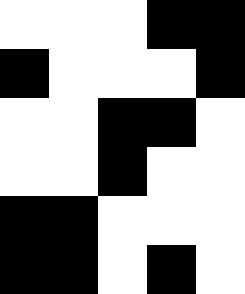[["white", "white", "white", "black", "black"], ["black", "white", "white", "white", "black"], ["white", "white", "black", "black", "white"], ["white", "white", "black", "white", "white"], ["black", "black", "white", "white", "white"], ["black", "black", "white", "black", "white"]]